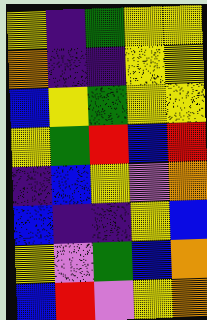[["yellow", "indigo", "green", "yellow", "yellow"], ["orange", "indigo", "indigo", "yellow", "yellow"], ["blue", "yellow", "green", "yellow", "yellow"], ["yellow", "green", "red", "blue", "red"], ["indigo", "blue", "yellow", "violet", "orange"], ["blue", "indigo", "indigo", "yellow", "blue"], ["yellow", "violet", "green", "blue", "orange"], ["blue", "red", "violet", "yellow", "orange"]]